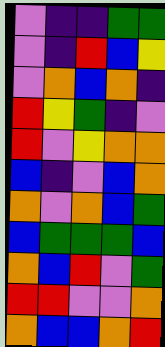[["violet", "indigo", "indigo", "green", "green"], ["violet", "indigo", "red", "blue", "yellow"], ["violet", "orange", "blue", "orange", "indigo"], ["red", "yellow", "green", "indigo", "violet"], ["red", "violet", "yellow", "orange", "orange"], ["blue", "indigo", "violet", "blue", "orange"], ["orange", "violet", "orange", "blue", "green"], ["blue", "green", "green", "green", "blue"], ["orange", "blue", "red", "violet", "green"], ["red", "red", "violet", "violet", "orange"], ["orange", "blue", "blue", "orange", "red"]]